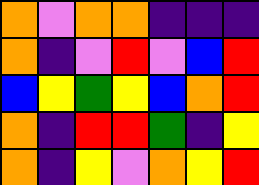[["orange", "violet", "orange", "orange", "indigo", "indigo", "indigo"], ["orange", "indigo", "violet", "red", "violet", "blue", "red"], ["blue", "yellow", "green", "yellow", "blue", "orange", "red"], ["orange", "indigo", "red", "red", "green", "indigo", "yellow"], ["orange", "indigo", "yellow", "violet", "orange", "yellow", "red"]]